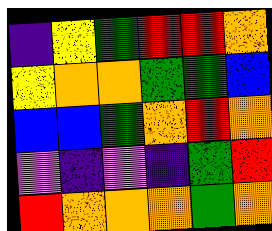[["indigo", "yellow", "green", "red", "red", "orange"], ["yellow", "orange", "orange", "green", "green", "blue"], ["blue", "blue", "green", "orange", "red", "orange"], ["violet", "indigo", "violet", "indigo", "green", "red"], ["red", "orange", "orange", "orange", "green", "orange"]]